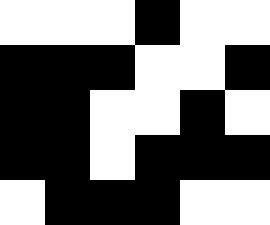[["white", "white", "white", "black", "white", "white"], ["black", "black", "black", "white", "white", "black"], ["black", "black", "white", "white", "black", "white"], ["black", "black", "white", "black", "black", "black"], ["white", "black", "black", "black", "white", "white"]]